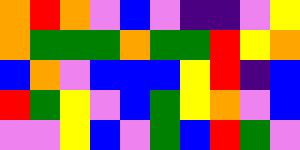[["orange", "red", "orange", "violet", "blue", "violet", "indigo", "indigo", "violet", "yellow"], ["orange", "green", "green", "green", "orange", "green", "green", "red", "yellow", "orange"], ["blue", "orange", "violet", "blue", "blue", "blue", "yellow", "red", "indigo", "blue"], ["red", "green", "yellow", "violet", "blue", "green", "yellow", "orange", "violet", "blue"], ["violet", "violet", "yellow", "blue", "violet", "green", "blue", "red", "green", "violet"]]